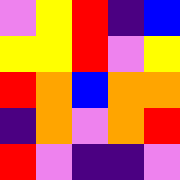[["violet", "yellow", "red", "indigo", "blue"], ["yellow", "yellow", "red", "violet", "yellow"], ["red", "orange", "blue", "orange", "orange"], ["indigo", "orange", "violet", "orange", "red"], ["red", "violet", "indigo", "indigo", "violet"]]